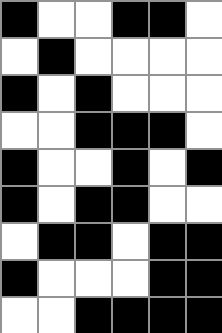[["black", "white", "white", "black", "black", "white"], ["white", "black", "white", "white", "white", "white"], ["black", "white", "black", "white", "white", "white"], ["white", "white", "black", "black", "black", "white"], ["black", "white", "white", "black", "white", "black"], ["black", "white", "black", "black", "white", "white"], ["white", "black", "black", "white", "black", "black"], ["black", "white", "white", "white", "black", "black"], ["white", "white", "black", "black", "black", "black"]]